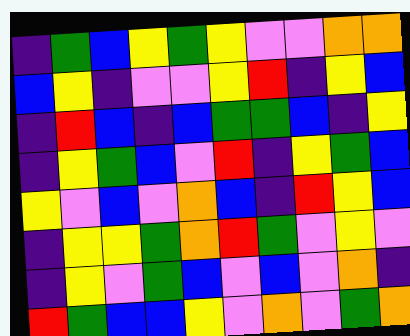[["indigo", "green", "blue", "yellow", "green", "yellow", "violet", "violet", "orange", "orange"], ["blue", "yellow", "indigo", "violet", "violet", "yellow", "red", "indigo", "yellow", "blue"], ["indigo", "red", "blue", "indigo", "blue", "green", "green", "blue", "indigo", "yellow"], ["indigo", "yellow", "green", "blue", "violet", "red", "indigo", "yellow", "green", "blue"], ["yellow", "violet", "blue", "violet", "orange", "blue", "indigo", "red", "yellow", "blue"], ["indigo", "yellow", "yellow", "green", "orange", "red", "green", "violet", "yellow", "violet"], ["indigo", "yellow", "violet", "green", "blue", "violet", "blue", "violet", "orange", "indigo"], ["red", "green", "blue", "blue", "yellow", "violet", "orange", "violet", "green", "orange"]]